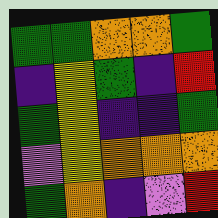[["green", "green", "orange", "orange", "green"], ["indigo", "yellow", "green", "indigo", "red"], ["green", "yellow", "indigo", "indigo", "green"], ["violet", "yellow", "orange", "orange", "orange"], ["green", "orange", "indigo", "violet", "red"]]